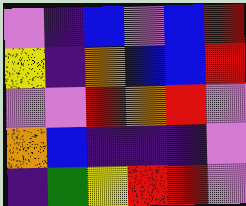[["violet", "indigo", "blue", "violet", "blue", "red"], ["yellow", "indigo", "orange", "blue", "blue", "red"], ["violet", "violet", "red", "orange", "red", "violet"], ["orange", "blue", "indigo", "indigo", "indigo", "violet"], ["indigo", "green", "yellow", "red", "red", "violet"]]